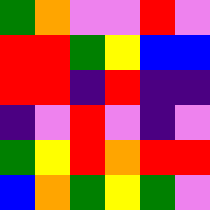[["green", "orange", "violet", "violet", "red", "violet"], ["red", "red", "green", "yellow", "blue", "blue"], ["red", "red", "indigo", "red", "indigo", "indigo"], ["indigo", "violet", "red", "violet", "indigo", "violet"], ["green", "yellow", "red", "orange", "red", "red"], ["blue", "orange", "green", "yellow", "green", "violet"]]